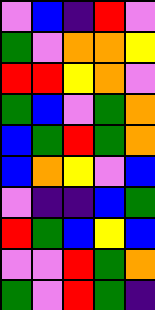[["violet", "blue", "indigo", "red", "violet"], ["green", "violet", "orange", "orange", "yellow"], ["red", "red", "yellow", "orange", "violet"], ["green", "blue", "violet", "green", "orange"], ["blue", "green", "red", "green", "orange"], ["blue", "orange", "yellow", "violet", "blue"], ["violet", "indigo", "indigo", "blue", "green"], ["red", "green", "blue", "yellow", "blue"], ["violet", "violet", "red", "green", "orange"], ["green", "violet", "red", "green", "indigo"]]